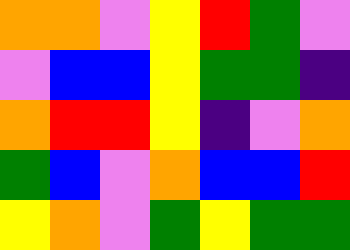[["orange", "orange", "violet", "yellow", "red", "green", "violet"], ["violet", "blue", "blue", "yellow", "green", "green", "indigo"], ["orange", "red", "red", "yellow", "indigo", "violet", "orange"], ["green", "blue", "violet", "orange", "blue", "blue", "red"], ["yellow", "orange", "violet", "green", "yellow", "green", "green"]]